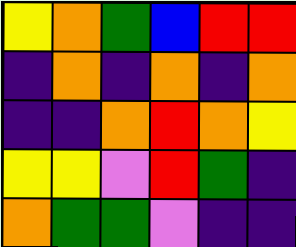[["yellow", "orange", "green", "blue", "red", "red"], ["indigo", "orange", "indigo", "orange", "indigo", "orange"], ["indigo", "indigo", "orange", "red", "orange", "yellow"], ["yellow", "yellow", "violet", "red", "green", "indigo"], ["orange", "green", "green", "violet", "indigo", "indigo"]]